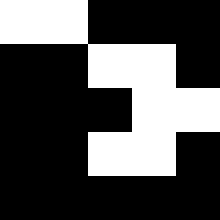[["white", "white", "black", "black", "black"], ["black", "black", "white", "white", "black"], ["black", "black", "black", "white", "white"], ["black", "black", "white", "white", "black"], ["black", "black", "black", "black", "black"]]